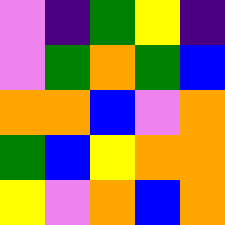[["violet", "indigo", "green", "yellow", "indigo"], ["violet", "green", "orange", "green", "blue"], ["orange", "orange", "blue", "violet", "orange"], ["green", "blue", "yellow", "orange", "orange"], ["yellow", "violet", "orange", "blue", "orange"]]